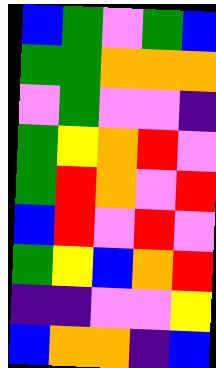[["blue", "green", "violet", "green", "blue"], ["green", "green", "orange", "orange", "orange"], ["violet", "green", "violet", "violet", "indigo"], ["green", "yellow", "orange", "red", "violet"], ["green", "red", "orange", "violet", "red"], ["blue", "red", "violet", "red", "violet"], ["green", "yellow", "blue", "orange", "red"], ["indigo", "indigo", "violet", "violet", "yellow"], ["blue", "orange", "orange", "indigo", "blue"]]